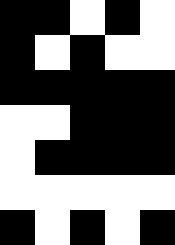[["black", "black", "white", "black", "white"], ["black", "white", "black", "white", "white"], ["black", "black", "black", "black", "black"], ["white", "white", "black", "black", "black"], ["white", "black", "black", "black", "black"], ["white", "white", "white", "white", "white"], ["black", "white", "black", "white", "black"]]